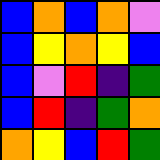[["blue", "orange", "blue", "orange", "violet"], ["blue", "yellow", "orange", "yellow", "blue"], ["blue", "violet", "red", "indigo", "green"], ["blue", "red", "indigo", "green", "orange"], ["orange", "yellow", "blue", "red", "green"]]